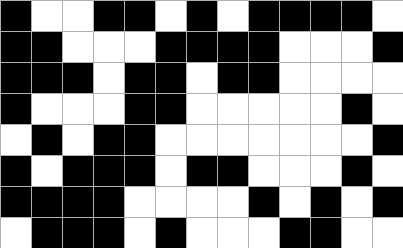[["black", "white", "white", "black", "black", "white", "black", "white", "black", "black", "black", "black", "white"], ["black", "black", "white", "white", "white", "black", "black", "black", "black", "white", "white", "white", "black"], ["black", "black", "black", "white", "black", "black", "white", "black", "black", "white", "white", "white", "white"], ["black", "white", "white", "white", "black", "black", "white", "white", "white", "white", "white", "black", "white"], ["white", "black", "white", "black", "black", "white", "white", "white", "white", "white", "white", "white", "black"], ["black", "white", "black", "black", "black", "white", "black", "black", "white", "white", "white", "black", "white"], ["black", "black", "black", "black", "white", "white", "white", "white", "black", "white", "black", "white", "black"], ["white", "black", "black", "black", "white", "black", "white", "white", "white", "black", "black", "white", "white"]]